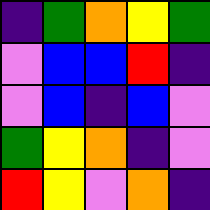[["indigo", "green", "orange", "yellow", "green"], ["violet", "blue", "blue", "red", "indigo"], ["violet", "blue", "indigo", "blue", "violet"], ["green", "yellow", "orange", "indigo", "violet"], ["red", "yellow", "violet", "orange", "indigo"]]